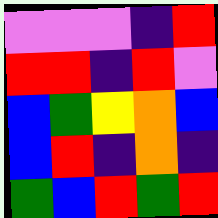[["violet", "violet", "violet", "indigo", "red"], ["red", "red", "indigo", "red", "violet"], ["blue", "green", "yellow", "orange", "blue"], ["blue", "red", "indigo", "orange", "indigo"], ["green", "blue", "red", "green", "red"]]